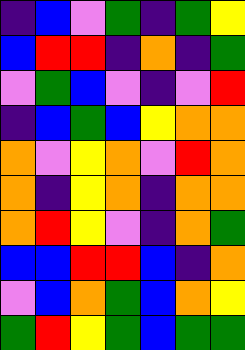[["indigo", "blue", "violet", "green", "indigo", "green", "yellow"], ["blue", "red", "red", "indigo", "orange", "indigo", "green"], ["violet", "green", "blue", "violet", "indigo", "violet", "red"], ["indigo", "blue", "green", "blue", "yellow", "orange", "orange"], ["orange", "violet", "yellow", "orange", "violet", "red", "orange"], ["orange", "indigo", "yellow", "orange", "indigo", "orange", "orange"], ["orange", "red", "yellow", "violet", "indigo", "orange", "green"], ["blue", "blue", "red", "red", "blue", "indigo", "orange"], ["violet", "blue", "orange", "green", "blue", "orange", "yellow"], ["green", "red", "yellow", "green", "blue", "green", "green"]]